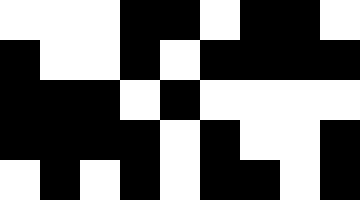[["white", "white", "white", "black", "black", "white", "black", "black", "white"], ["black", "white", "white", "black", "white", "black", "black", "black", "black"], ["black", "black", "black", "white", "black", "white", "white", "white", "white"], ["black", "black", "black", "black", "white", "black", "white", "white", "black"], ["white", "black", "white", "black", "white", "black", "black", "white", "black"]]